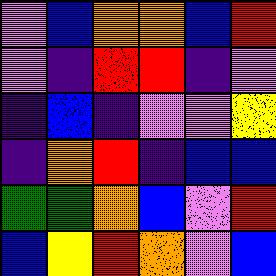[["violet", "blue", "orange", "orange", "blue", "red"], ["violet", "indigo", "red", "red", "indigo", "violet"], ["indigo", "blue", "indigo", "violet", "violet", "yellow"], ["indigo", "orange", "red", "indigo", "blue", "blue"], ["green", "green", "orange", "blue", "violet", "red"], ["blue", "yellow", "red", "orange", "violet", "blue"]]